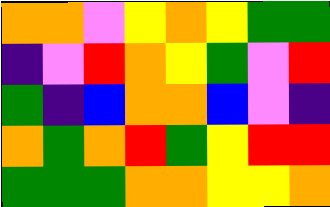[["orange", "orange", "violet", "yellow", "orange", "yellow", "green", "green"], ["indigo", "violet", "red", "orange", "yellow", "green", "violet", "red"], ["green", "indigo", "blue", "orange", "orange", "blue", "violet", "indigo"], ["orange", "green", "orange", "red", "green", "yellow", "red", "red"], ["green", "green", "green", "orange", "orange", "yellow", "yellow", "orange"]]